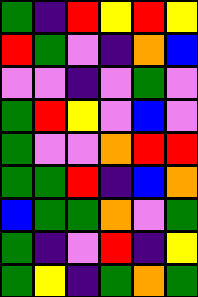[["green", "indigo", "red", "yellow", "red", "yellow"], ["red", "green", "violet", "indigo", "orange", "blue"], ["violet", "violet", "indigo", "violet", "green", "violet"], ["green", "red", "yellow", "violet", "blue", "violet"], ["green", "violet", "violet", "orange", "red", "red"], ["green", "green", "red", "indigo", "blue", "orange"], ["blue", "green", "green", "orange", "violet", "green"], ["green", "indigo", "violet", "red", "indigo", "yellow"], ["green", "yellow", "indigo", "green", "orange", "green"]]